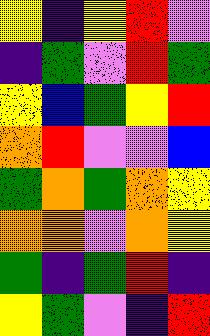[["yellow", "indigo", "yellow", "red", "violet"], ["indigo", "green", "violet", "red", "green"], ["yellow", "blue", "green", "yellow", "red"], ["orange", "red", "violet", "violet", "blue"], ["green", "orange", "green", "orange", "yellow"], ["orange", "orange", "violet", "orange", "yellow"], ["green", "indigo", "green", "red", "indigo"], ["yellow", "green", "violet", "indigo", "red"]]